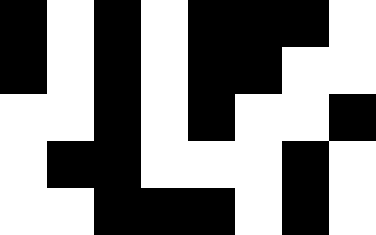[["black", "white", "black", "white", "black", "black", "black", "white"], ["black", "white", "black", "white", "black", "black", "white", "white"], ["white", "white", "black", "white", "black", "white", "white", "black"], ["white", "black", "black", "white", "white", "white", "black", "white"], ["white", "white", "black", "black", "black", "white", "black", "white"]]